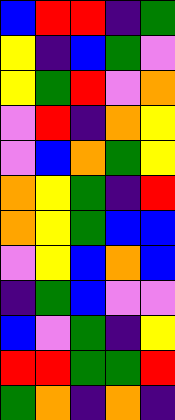[["blue", "red", "red", "indigo", "green"], ["yellow", "indigo", "blue", "green", "violet"], ["yellow", "green", "red", "violet", "orange"], ["violet", "red", "indigo", "orange", "yellow"], ["violet", "blue", "orange", "green", "yellow"], ["orange", "yellow", "green", "indigo", "red"], ["orange", "yellow", "green", "blue", "blue"], ["violet", "yellow", "blue", "orange", "blue"], ["indigo", "green", "blue", "violet", "violet"], ["blue", "violet", "green", "indigo", "yellow"], ["red", "red", "green", "green", "red"], ["green", "orange", "indigo", "orange", "indigo"]]